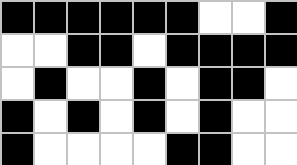[["black", "black", "black", "black", "black", "black", "white", "white", "black"], ["white", "white", "black", "black", "white", "black", "black", "black", "black"], ["white", "black", "white", "white", "black", "white", "black", "black", "white"], ["black", "white", "black", "white", "black", "white", "black", "white", "white"], ["black", "white", "white", "white", "white", "black", "black", "white", "white"]]